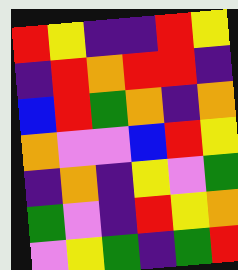[["red", "yellow", "indigo", "indigo", "red", "yellow"], ["indigo", "red", "orange", "red", "red", "indigo"], ["blue", "red", "green", "orange", "indigo", "orange"], ["orange", "violet", "violet", "blue", "red", "yellow"], ["indigo", "orange", "indigo", "yellow", "violet", "green"], ["green", "violet", "indigo", "red", "yellow", "orange"], ["violet", "yellow", "green", "indigo", "green", "red"]]